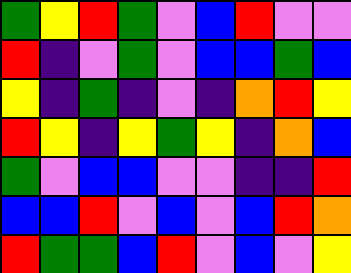[["green", "yellow", "red", "green", "violet", "blue", "red", "violet", "violet"], ["red", "indigo", "violet", "green", "violet", "blue", "blue", "green", "blue"], ["yellow", "indigo", "green", "indigo", "violet", "indigo", "orange", "red", "yellow"], ["red", "yellow", "indigo", "yellow", "green", "yellow", "indigo", "orange", "blue"], ["green", "violet", "blue", "blue", "violet", "violet", "indigo", "indigo", "red"], ["blue", "blue", "red", "violet", "blue", "violet", "blue", "red", "orange"], ["red", "green", "green", "blue", "red", "violet", "blue", "violet", "yellow"]]